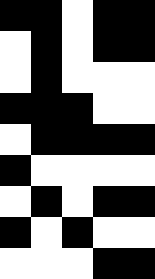[["black", "black", "white", "black", "black"], ["white", "black", "white", "black", "black"], ["white", "black", "white", "white", "white"], ["black", "black", "black", "white", "white"], ["white", "black", "black", "black", "black"], ["black", "white", "white", "white", "white"], ["white", "black", "white", "black", "black"], ["black", "white", "black", "white", "white"], ["white", "white", "white", "black", "black"]]